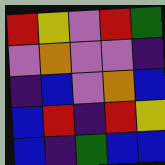[["red", "yellow", "violet", "red", "green"], ["violet", "orange", "violet", "violet", "indigo"], ["indigo", "blue", "violet", "orange", "blue"], ["blue", "red", "indigo", "red", "yellow"], ["blue", "indigo", "green", "blue", "blue"]]